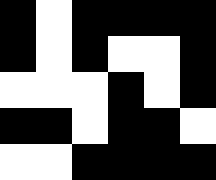[["black", "white", "black", "black", "black", "black"], ["black", "white", "black", "white", "white", "black"], ["white", "white", "white", "black", "white", "black"], ["black", "black", "white", "black", "black", "white"], ["white", "white", "black", "black", "black", "black"]]